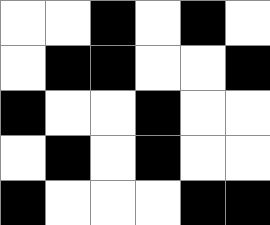[["white", "white", "black", "white", "black", "white"], ["white", "black", "black", "white", "white", "black"], ["black", "white", "white", "black", "white", "white"], ["white", "black", "white", "black", "white", "white"], ["black", "white", "white", "white", "black", "black"]]